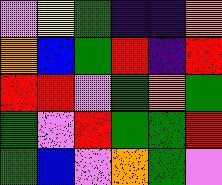[["violet", "yellow", "green", "indigo", "indigo", "orange"], ["orange", "blue", "green", "red", "indigo", "red"], ["red", "red", "violet", "green", "orange", "green"], ["green", "violet", "red", "green", "green", "red"], ["green", "blue", "violet", "orange", "green", "violet"]]